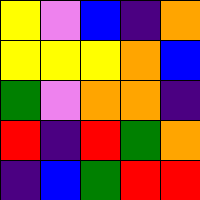[["yellow", "violet", "blue", "indigo", "orange"], ["yellow", "yellow", "yellow", "orange", "blue"], ["green", "violet", "orange", "orange", "indigo"], ["red", "indigo", "red", "green", "orange"], ["indigo", "blue", "green", "red", "red"]]